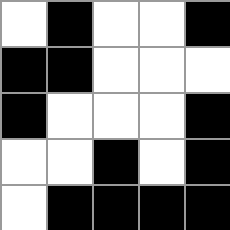[["white", "black", "white", "white", "black"], ["black", "black", "white", "white", "white"], ["black", "white", "white", "white", "black"], ["white", "white", "black", "white", "black"], ["white", "black", "black", "black", "black"]]